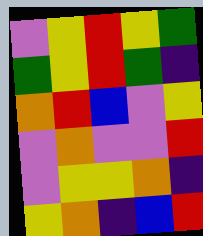[["violet", "yellow", "red", "yellow", "green"], ["green", "yellow", "red", "green", "indigo"], ["orange", "red", "blue", "violet", "yellow"], ["violet", "orange", "violet", "violet", "red"], ["violet", "yellow", "yellow", "orange", "indigo"], ["yellow", "orange", "indigo", "blue", "red"]]